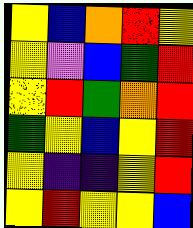[["yellow", "blue", "orange", "red", "yellow"], ["yellow", "violet", "blue", "green", "red"], ["yellow", "red", "green", "orange", "red"], ["green", "yellow", "blue", "yellow", "red"], ["yellow", "indigo", "indigo", "yellow", "red"], ["yellow", "red", "yellow", "yellow", "blue"]]